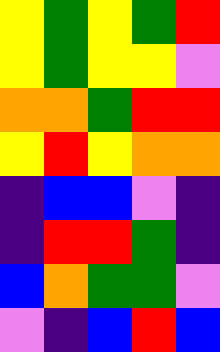[["yellow", "green", "yellow", "green", "red"], ["yellow", "green", "yellow", "yellow", "violet"], ["orange", "orange", "green", "red", "red"], ["yellow", "red", "yellow", "orange", "orange"], ["indigo", "blue", "blue", "violet", "indigo"], ["indigo", "red", "red", "green", "indigo"], ["blue", "orange", "green", "green", "violet"], ["violet", "indigo", "blue", "red", "blue"]]